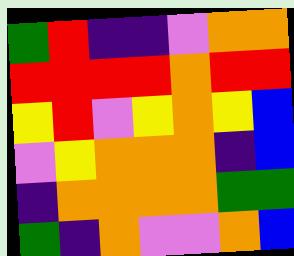[["green", "red", "indigo", "indigo", "violet", "orange", "orange"], ["red", "red", "red", "red", "orange", "red", "red"], ["yellow", "red", "violet", "yellow", "orange", "yellow", "blue"], ["violet", "yellow", "orange", "orange", "orange", "indigo", "blue"], ["indigo", "orange", "orange", "orange", "orange", "green", "green"], ["green", "indigo", "orange", "violet", "violet", "orange", "blue"]]